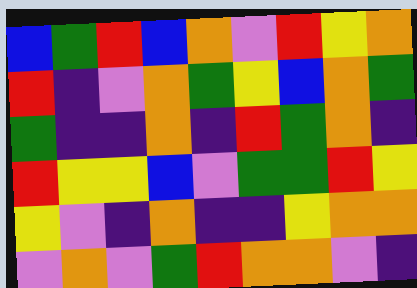[["blue", "green", "red", "blue", "orange", "violet", "red", "yellow", "orange"], ["red", "indigo", "violet", "orange", "green", "yellow", "blue", "orange", "green"], ["green", "indigo", "indigo", "orange", "indigo", "red", "green", "orange", "indigo"], ["red", "yellow", "yellow", "blue", "violet", "green", "green", "red", "yellow"], ["yellow", "violet", "indigo", "orange", "indigo", "indigo", "yellow", "orange", "orange"], ["violet", "orange", "violet", "green", "red", "orange", "orange", "violet", "indigo"]]